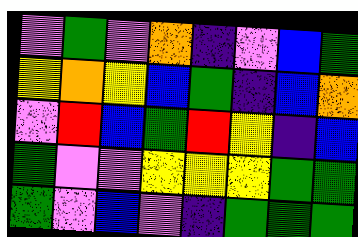[["violet", "green", "violet", "orange", "indigo", "violet", "blue", "green"], ["yellow", "orange", "yellow", "blue", "green", "indigo", "blue", "orange"], ["violet", "red", "blue", "green", "red", "yellow", "indigo", "blue"], ["green", "violet", "violet", "yellow", "yellow", "yellow", "green", "green"], ["green", "violet", "blue", "violet", "indigo", "green", "green", "green"]]